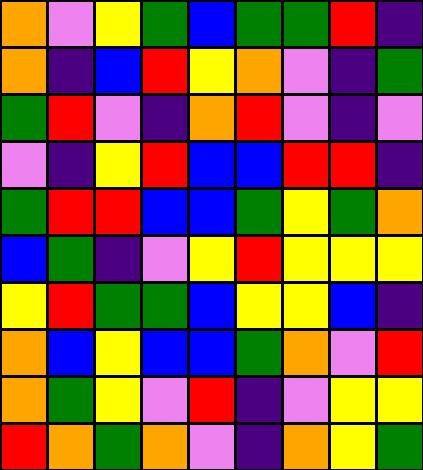[["orange", "violet", "yellow", "green", "blue", "green", "green", "red", "indigo"], ["orange", "indigo", "blue", "red", "yellow", "orange", "violet", "indigo", "green"], ["green", "red", "violet", "indigo", "orange", "red", "violet", "indigo", "violet"], ["violet", "indigo", "yellow", "red", "blue", "blue", "red", "red", "indigo"], ["green", "red", "red", "blue", "blue", "green", "yellow", "green", "orange"], ["blue", "green", "indigo", "violet", "yellow", "red", "yellow", "yellow", "yellow"], ["yellow", "red", "green", "green", "blue", "yellow", "yellow", "blue", "indigo"], ["orange", "blue", "yellow", "blue", "blue", "green", "orange", "violet", "red"], ["orange", "green", "yellow", "violet", "red", "indigo", "violet", "yellow", "yellow"], ["red", "orange", "green", "orange", "violet", "indigo", "orange", "yellow", "green"]]